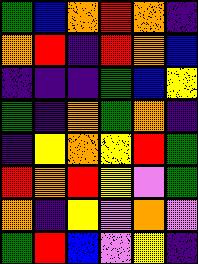[["green", "blue", "orange", "red", "orange", "indigo"], ["orange", "red", "indigo", "red", "orange", "blue"], ["indigo", "indigo", "indigo", "green", "blue", "yellow"], ["green", "indigo", "orange", "green", "orange", "indigo"], ["indigo", "yellow", "orange", "yellow", "red", "green"], ["red", "orange", "red", "yellow", "violet", "green"], ["orange", "indigo", "yellow", "violet", "orange", "violet"], ["green", "red", "blue", "violet", "yellow", "indigo"]]